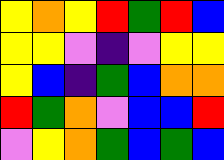[["yellow", "orange", "yellow", "red", "green", "red", "blue"], ["yellow", "yellow", "violet", "indigo", "violet", "yellow", "yellow"], ["yellow", "blue", "indigo", "green", "blue", "orange", "orange"], ["red", "green", "orange", "violet", "blue", "blue", "red"], ["violet", "yellow", "orange", "green", "blue", "green", "blue"]]